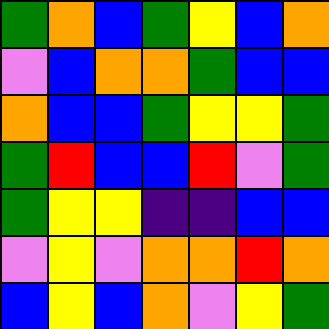[["green", "orange", "blue", "green", "yellow", "blue", "orange"], ["violet", "blue", "orange", "orange", "green", "blue", "blue"], ["orange", "blue", "blue", "green", "yellow", "yellow", "green"], ["green", "red", "blue", "blue", "red", "violet", "green"], ["green", "yellow", "yellow", "indigo", "indigo", "blue", "blue"], ["violet", "yellow", "violet", "orange", "orange", "red", "orange"], ["blue", "yellow", "blue", "orange", "violet", "yellow", "green"]]